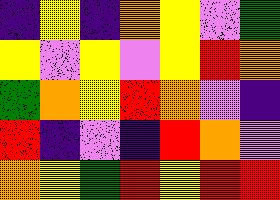[["indigo", "yellow", "indigo", "orange", "yellow", "violet", "green"], ["yellow", "violet", "yellow", "violet", "yellow", "red", "orange"], ["green", "orange", "yellow", "red", "orange", "violet", "indigo"], ["red", "indigo", "violet", "indigo", "red", "orange", "violet"], ["orange", "yellow", "green", "red", "yellow", "red", "red"]]